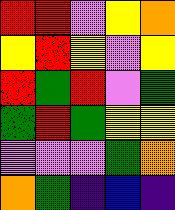[["red", "red", "violet", "yellow", "orange"], ["yellow", "red", "yellow", "violet", "yellow"], ["red", "green", "red", "violet", "green"], ["green", "red", "green", "yellow", "yellow"], ["violet", "violet", "violet", "green", "orange"], ["orange", "green", "indigo", "blue", "indigo"]]